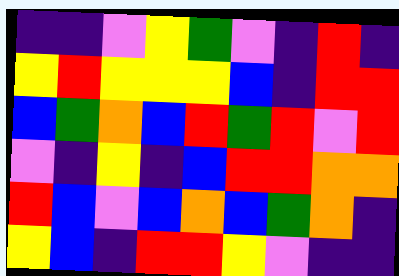[["indigo", "indigo", "violet", "yellow", "green", "violet", "indigo", "red", "indigo"], ["yellow", "red", "yellow", "yellow", "yellow", "blue", "indigo", "red", "red"], ["blue", "green", "orange", "blue", "red", "green", "red", "violet", "red"], ["violet", "indigo", "yellow", "indigo", "blue", "red", "red", "orange", "orange"], ["red", "blue", "violet", "blue", "orange", "blue", "green", "orange", "indigo"], ["yellow", "blue", "indigo", "red", "red", "yellow", "violet", "indigo", "indigo"]]